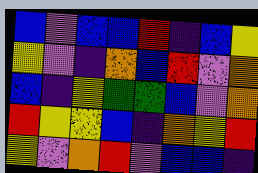[["blue", "violet", "blue", "blue", "red", "indigo", "blue", "yellow"], ["yellow", "violet", "indigo", "orange", "blue", "red", "violet", "orange"], ["blue", "indigo", "yellow", "green", "green", "blue", "violet", "orange"], ["red", "yellow", "yellow", "blue", "indigo", "orange", "yellow", "red"], ["yellow", "violet", "orange", "red", "violet", "blue", "blue", "indigo"]]